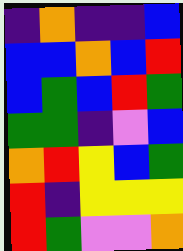[["indigo", "orange", "indigo", "indigo", "blue"], ["blue", "blue", "orange", "blue", "red"], ["blue", "green", "blue", "red", "green"], ["green", "green", "indigo", "violet", "blue"], ["orange", "red", "yellow", "blue", "green"], ["red", "indigo", "yellow", "yellow", "yellow"], ["red", "green", "violet", "violet", "orange"]]